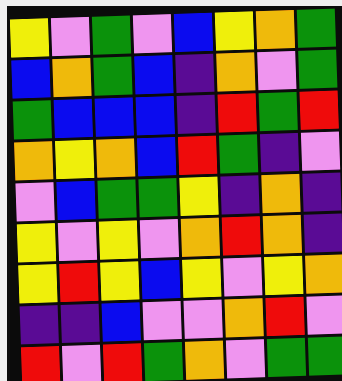[["yellow", "violet", "green", "violet", "blue", "yellow", "orange", "green"], ["blue", "orange", "green", "blue", "indigo", "orange", "violet", "green"], ["green", "blue", "blue", "blue", "indigo", "red", "green", "red"], ["orange", "yellow", "orange", "blue", "red", "green", "indigo", "violet"], ["violet", "blue", "green", "green", "yellow", "indigo", "orange", "indigo"], ["yellow", "violet", "yellow", "violet", "orange", "red", "orange", "indigo"], ["yellow", "red", "yellow", "blue", "yellow", "violet", "yellow", "orange"], ["indigo", "indigo", "blue", "violet", "violet", "orange", "red", "violet"], ["red", "violet", "red", "green", "orange", "violet", "green", "green"]]